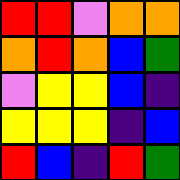[["red", "red", "violet", "orange", "orange"], ["orange", "red", "orange", "blue", "green"], ["violet", "yellow", "yellow", "blue", "indigo"], ["yellow", "yellow", "yellow", "indigo", "blue"], ["red", "blue", "indigo", "red", "green"]]